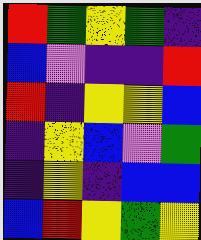[["red", "green", "yellow", "green", "indigo"], ["blue", "violet", "indigo", "indigo", "red"], ["red", "indigo", "yellow", "yellow", "blue"], ["indigo", "yellow", "blue", "violet", "green"], ["indigo", "yellow", "indigo", "blue", "blue"], ["blue", "red", "yellow", "green", "yellow"]]